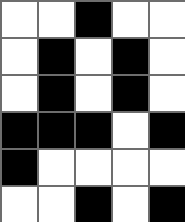[["white", "white", "black", "white", "white"], ["white", "black", "white", "black", "white"], ["white", "black", "white", "black", "white"], ["black", "black", "black", "white", "black"], ["black", "white", "white", "white", "white"], ["white", "white", "black", "white", "black"]]